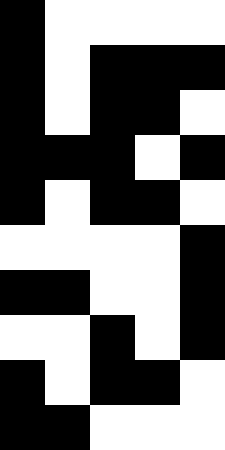[["black", "white", "white", "white", "white"], ["black", "white", "black", "black", "black"], ["black", "white", "black", "black", "white"], ["black", "black", "black", "white", "black"], ["black", "white", "black", "black", "white"], ["white", "white", "white", "white", "black"], ["black", "black", "white", "white", "black"], ["white", "white", "black", "white", "black"], ["black", "white", "black", "black", "white"], ["black", "black", "white", "white", "white"]]